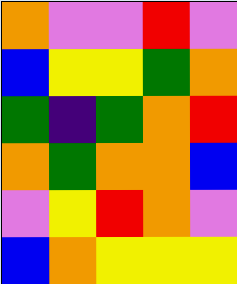[["orange", "violet", "violet", "red", "violet"], ["blue", "yellow", "yellow", "green", "orange"], ["green", "indigo", "green", "orange", "red"], ["orange", "green", "orange", "orange", "blue"], ["violet", "yellow", "red", "orange", "violet"], ["blue", "orange", "yellow", "yellow", "yellow"]]